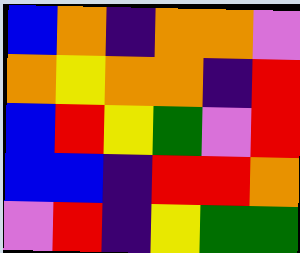[["blue", "orange", "indigo", "orange", "orange", "violet"], ["orange", "yellow", "orange", "orange", "indigo", "red"], ["blue", "red", "yellow", "green", "violet", "red"], ["blue", "blue", "indigo", "red", "red", "orange"], ["violet", "red", "indigo", "yellow", "green", "green"]]